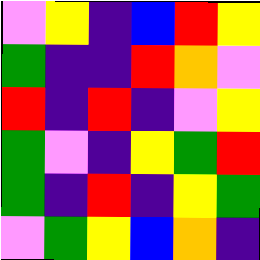[["violet", "yellow", "indigo", "blue", "red", "yellow"], ["green", "indigo", "indigo", "red", "orange", "violet"], ["red", "indigo", "red", "indigo", "violet", "yellow"], ["green", "violet", "indigo", "yellow", "green", "red"], ["green", "indigo", "red", "indigo", "yellow", "green"], ["violet", "green", "yellow", "blue", "orange", "indigo"]]